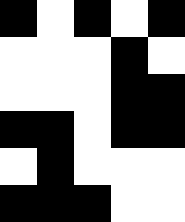[["black", "white", "black", "white", "black"], ["white", "white", "white", "black", "white"], ["white", "white", "white", "black", "black"], ["black", "black", "white", "black", "black"], ["white", "black", "white", "white", "white"], ["black", "black", "black", "white", "white"]]